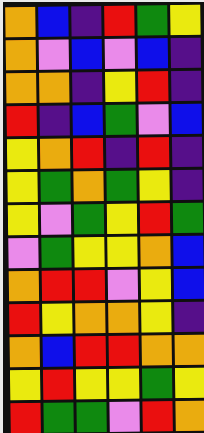[["orange", "blue", "indigo", "red", "green", "yellow"], ["orange", "violet", "blue", "violet", "blue", "indigo"], ["orange", "orange", "indigo", "yellow", "red", "indigo"], ["red", "indigo", "blue", "green", "violet", "blue"], ["yellow", "orange", "red", "indigo", "red", "indigo"], ["yellow", "green", "orange", "green", "yellow", "indigo"], ["yellow", "violet", "green", "yellow", "red", "green"], ["violet", "green", "yellow", "yellow", "orange", "blue"], ["orange", "red", "red", "violet", "yellow", "blue"], ["red", "yellow", "orange", "orange", "yellow", "indigo"], ["orange", "blue", "red", "red", "orange", "orange"], ["yellow", "red", "yellow", "yellow", "green", "yellow"], ["red", "green", "green", "violet", "red", "orange"]]